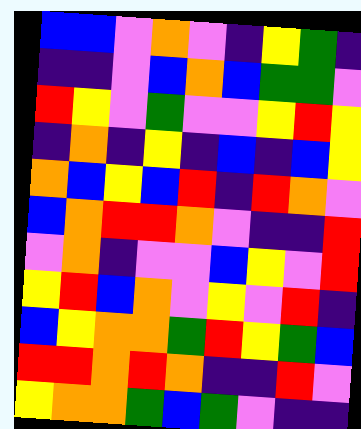[["blue", "blue", "violet", "orange", "violet", "indigo", "yellow", "green", "indigo"], ["indigo", "indigo", "violet", "blue", "orange", "blue", "green", "green", "violet"], ["red", "yellow", "violet", "green", "violet", "violet", "yellow", "red", "yellow"], ["indigo", "orange", "indigo", "yellow", "indigo", "blue", "indigo", "blue", "yellow"], ["orange", "blue", "yellow", "blue", "red", "indigo", "red", "orange", "violet"], ["blue", "orange", "red", "red", "orange", "violet", "indigo", "indigo", "red"], ["violet", "orange", "indigo", "violet", "violet", "blue", "yellow", "violet", "red"], ["yellow", "red", "blue", "orange", "violet", "yellow", "violet", "red", "indigo"], ["blue", "yellow", "orange", "orange", "green", "red", "yellow", "green", "blue"], ["red", "red", "orange", "red", "orange", "indigo", "indigo", "red", "violet"], ["yellow", "orange", "orange", "green", "blue", "green", "violet", "indigo", "indigo"]]